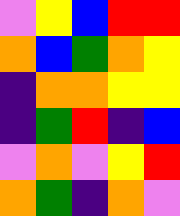[["violet", "yellow", "blue", "red", "red"], ["orange", "blue", "green", "orange", "yellow"], ["indigo", "orange", "orange", "yellow", "yellow"], ["indigo", "green", "red", "indigo", "blue"], ["violet", "orange", "violet", "yellow", "red"], ["orange", "green", "indigo", "orange", "violet"]]